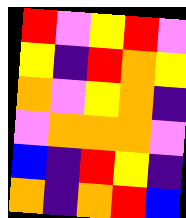[["red", "violet", "yellow", "red", "violet"], ["yellow", "indigo", "red", "orange", "yellow"], ["orange", "violet", "yellow", "orange", "indigo"], ["violet", "orange", "orange", "orange", "violet"], ["blue", "indigo", "red", "yellow", "indigo"], ["orange", "indigo", "orange", "red", "blue"]]